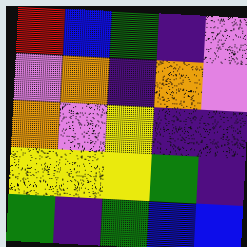[["red", "blue", "green", "indigo", "violet"], ["violet", "orange", "indigo", "orange", "violet"], ["orange", "violet", "yellow", "indigo", "indigo"], ["yellow", "yellow", "yellow", "green", "indigo"], ["green", "indigo", "green", "blue", "blue"]]